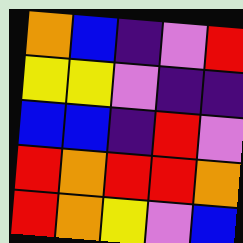[["orange", "blue", "indigo", "violet", "red"], ["yellow", "yellow", "violet", "indigo", "indigo"], ["blue", "blue", "indigo", "red", "violet"], ["red", "orange", "red", "red", "orange"], ["red", "orange", "yellow", "violet", "blue"]]